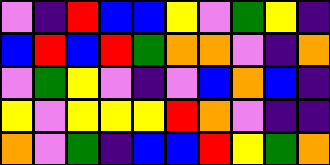[["violet", "indigo", "red", "blue", "blue", "yellow", "violet", "green", "yellow", "indigo"], ["blue", "red", "blue", "red", "green", "orange", "orange", "violet", "indigo", "orange"], ["violet", "green", "yellow", "violet", "indigo", "violet", "blue", "orange", "blue", "indigo"], ["yellow", "violet", "yellow", "yellow", "yellow", "red", "orange", "violet", "indigo", "indigo"], ["orange", "violet", "green", "indigo", "blue", "blue", "red", "yellow", "green", "orange"]]